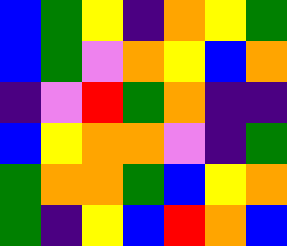[["blue", "green", "yellow", "indigo", "orange", "yellow", "green"], ["blue", "green", "violet", "orange", "yellow", "blue", "orange"], ["indigo", "violet", "red", "green", "orange", "indigo", "indigo"], ["blue", "yellow", "orange", "orange", "violet", "indigo", "green"], ["green", "orange", "orange", "green", "blue", "yellow", "orange"], ["green", "indigo", "yellow", "blue", "red", "orange", "blue"]]